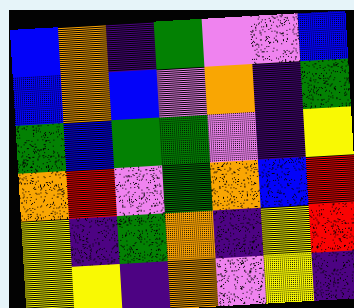[["blue", "orange", "indigo", "green", "violet", "violet", "blue"], ["blue", "orange", "blue", "violet", "orange", "indigo", "green"], ["green", "blue", "green", "green", "violet", "indigo", "yellow"], ["orange", "red", "violet", "green", "orange", "blue", "red"], ["yellow", "indigo", "green", "orange", "indigo", "yellow", "red"], ["yellow", "yellow", "indigo", "orange", "violet", "yellow", "indigo"]]